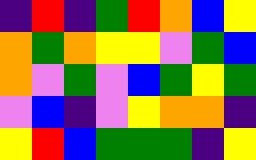[["indigo", "red", "indigo", "green", "red", "orange", "blue", "yellow"], ["orange", "green", "orange", "yellow", "yellow", "violet", "green", "blue"], ["orange", "violet", "green", "violet", "blue", "green", "yellow", "green"], ["violet", "blue", "indigo", "violet", "yellow", "orange", "orange", "indigo"], ["yellow", "red", "blue", "green", "green", "green", "indigo", "yellow"]]